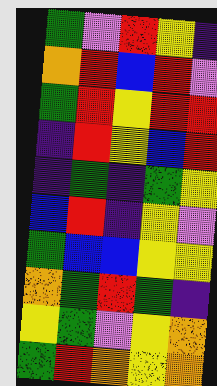[["green", "violet", "red", "yellow", "indigo"], ["orange", "red", "blue", "red", "violet"], ["green", "red", "yellow", "red", "red"], ["indigo", "red", "yellow", "blue", "red"], ["indigo", "green", "indigo", "green", "yellow"], ["blue", "red", "indigo", "yellow", "violet"], ["green", "blue", "blue", "yellow", "yellow"], ["orange", "green", "red", "green", "indigo"], ["yellow", "green", "violet", "yellow", "orange"], ["green", "red", "orange", "yellow", "orange"]]